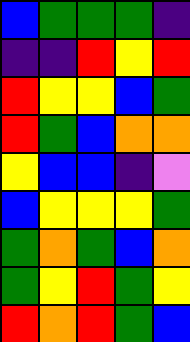[["blue", "green", "green", "green", "indigo"], ["indigo", "indigo", "red", "yellow", "red"], ["red", "yellow", "yellow", "blue", "green"], ["red", "green", "blue", "orange", "orange"], ["yellow", "blue", "blue", "indigo", "violet"], ["blue", "yellow", "yellow", "yellow", "green"], ["green", "orange", "green", "blue", "orange"], ["green", "yellow", "red", "green", "yellow"], ["red", "orange", "red", "green", "blue"]]